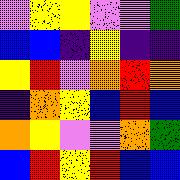[["violet", "yellow", "yellow", "violet", "violet", "green"], ["blue", "blue", "indigo", "yellow", "indigo", "indigo"], ["yellow", "red", "violet", "orange", "red", "orange"], ["indigo", "orange", "yellow", "blue", "red", "blue"], ["orange", "yellow", "violet", "violet", "orange", "green"], ["blue", "red", "yellow", "red", "blue", "blue"]]